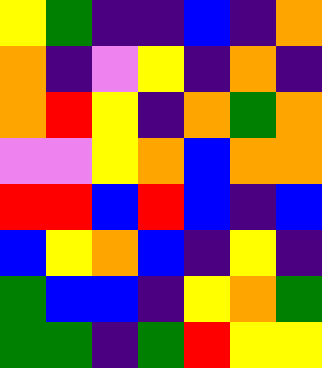[["yellow", "green", "indigo", "indigo", "blue", "indigo", "orange"], ["orange", "indigo", "violet", "yellow", "indigo", "orange", "indigo"], ["orange", "red", "yellow", "indigo", "orange", "green", "orange"], ["violet", "violet", "yellow", "orange", "blue", "orange", "orange"], ["red", "red", "blue", "red", "blue", "indigo", "blue"], ["blue", "yellow", "orange", "blue", "indigo", "yellow", "indigo"], ["green", "blue", "blue", "indigo", "yellow", "orange", "green"], ["green", "green", "indigo", "green", "red", "yellow", "yellow"]]